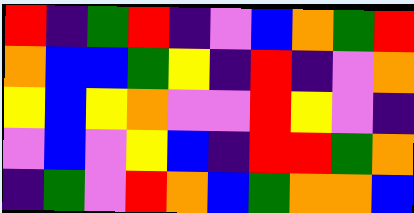[["red", "indigo", "green", "red", "indigo", "violet", "blue", "orange", "green", "red"], ["orange", "blue", "blue", "green", "yellow", "indigo", "red", "indigo", "violet", "orange"], ["yellow", "blue", "yellow", "orange", "violet", "violet", "red", "yellow", "violet", "indigo"], ["violet", "blue", "violet", "yellow", "blue", "indigo", "red", "red", "green", "orange"], ["indigo", "green", "violet", "red", "orange", "blue", "green", "orange", "orange", "blue"]]